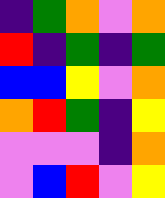[["indigo", "green", "orange", "violet", "orange"], ["red", "indigo", "green", "indigo", "green"], ["blue", "blue", "yellow", "violet", "orange"], ["orange", "red", "green", "indigo", "yellow"], ["violet", "violet", "violet", "indigo", "orange"], ["violet", "blue", "red", "violet", "yellow"]]